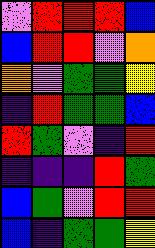[["violet", "red", "red", "red", "blue"], ["blue", "red", "red", "violet", "orange"], ["orange", "violet", "green", "green", "yellow"], ["indigo", "red", "green", "green", "blue"], ["red", "green", "violet", "indigo", "red"], ["indigo", "indigo", "indigo", "red", "green"], ["blue", "green", "violet", "red", "red"], ["blue", "indigo", "green", "green", "yellow"]]